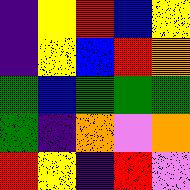[["indigo", "yellow", "red", "blue", "yellow"], ["indigo", "yellow", "blue", "red", "orange"], ["green", "blue", "green", "green", "green"], ["green", "indigo", "orange", "violet", "orange"], ["red", "yellow", "indigo", "red", "violet"]]